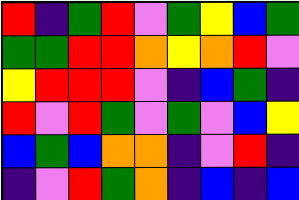[["red", "indigo", "green", "red", "violet", "green", "yellow", "blue", "green"], ["green", "green", "red", "red", "orange", "yellow", "orange", "red", "violet"], ["yellow", "red", "red", "red", "violet", "indigo", "blue", "green", "indigo"], ["red", "violet", "red", "green", "violet", "green", "violet", "blue", "yellow"], ["blue", "green", "blue", "orange", "orange", "indigo", "violet", "red", "indigo"], ["indigo", "violet", "red", "green", "orange", "indigo", "blue", "indigo", "blue"]]